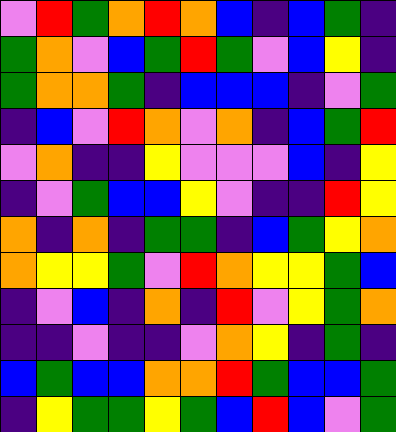[["violet", "red", "green", "orange", "red", "orange", "blue", "indigo", "blue", "green", "indigo"], ["green", "orange", "violet", "blue", "green", "red", "green", "violet", "blue", "yellow", "indigo"], ["green", "orange", "orange", "green", "indigo", "blue", "blue", "blue", "indigo", "violet", "green"], ["indigo", "blue", "violet", "red", "orange", "violet", "orange", "indigo", "blue", "green", "red"], ["violet", "orange", "indigo", "indigo", "yellow", "violet", "violet", "violet", "blue", "indigo", "yellow"], ["indigo", "violet", "green", "blue", "blue", "yellow", "violet", "indigo", "indigo", "red", "yellow"], ["orange", "indigo", "orange", "indigo", "green", "green", "indigo", "blue", "green", "yellow", "orange"], ["orange", "yellow", "yellow", "green", "violet", "red", "orange", "yellow", "yellow", "green", "blue"], ["indigo", "violet", "blue", "indigo", "orange", "indigo", "red", "violet", "yellow", "green", "orange"], ["indigo", "indigo", "violet", "indigo", "indigo", "violet", "orange", "yellow", "indigo", "green", "indigo"], ["blue", "green", "blue", "blue", "orange", "orange", "red", "green", "blue", "blue", "green"], ["indigo", "yellow", "green", "green", "yellow", "green", "blue", "red", "blue", "violet", "green"]]